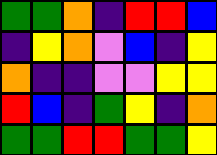[["green", "green", "orange", "indigo", "red", "red", "blue"], ["indigo", "yellow", "orange", "violet", "blue", "indigo", "yellow"], ["orange", "indigo", "indigo", "violet", "violet", "yellow", "yellow"], ["red", "blue", "indigo", "green", "yellow", "indigo", "orange"], ["green", "green", "red", "red", "green", "green", "yellow"]]